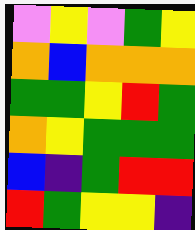[["violet", "yellow", "violet", "green", "yellow"], ["orange", "blue", "orange", "orange", "orange"], ["green", "green", "yellow", "red", "green"], ["orange", "yellow", "green", "green", "green"], ["blue", "indigo", "green", "red", "red"], ["red", "green", "yellow", "yellow", "indigo"]]